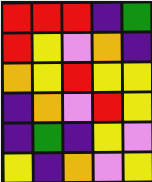[["red", "red", "red", "indigo", "green"], ["red", "yellow", "violet", "orange", "indigo"], ["orange", "yellow", "red", "yellow", "yellow"], ["indigo", "orange", "violet", "red", "yellow"], ["indigo", "green", "indigo", "yellow", "violet"], ["yellow", "indigo", "orange", "violet", "yellow"]]